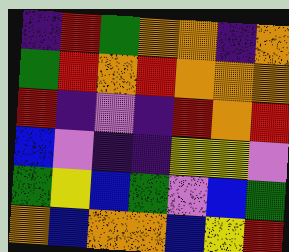[["indigo", "red", "green", "orange", "orange", "indigo", "orange"], ["green", "red", "orange", "red", "orange", "orange", "orange"], ["red", "indigo", "violet", "indigo", "red", "orange", "red"], ["blue", "violet", "indigo", "indigo", "yellow", "yellow", "violet"], ["green", "yellow", "blue", "green", "violet", "blue", "green"], ["orange", "blue", "orange", "orange", "blue", "yellow", "red"]]